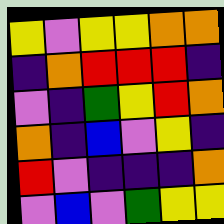[["yellow", "violet", "yellow", "yellow", "orange", "orange"], ["indigo", "orange", "red", "red", "red", "indigo"], ["violet", "indigo", "green", "yellow", "red", "orange"], ["orange", "indigo", "blue", "violet", "yellow", "indigo"], ["red", "violet", "indigo", "indigo", "indigo", "orange"], ["violet", "blue", "violet", "green", "yellow", "yellow"]]